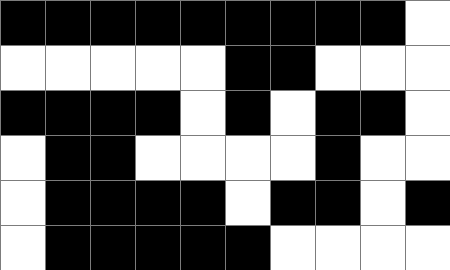[["black", "black", "black", "black", "black", "black", "black", "black", "black", "white"], ["white", "white", "white", "white", "white", "black", "black", "white", "white", "white"], ["black", "black", "black", "black", "white", "black", "white", "black", "black", "white"], ["white", "black", "black", "white", "white", "white", "white", "black", "white", "white"], ["white", "black", "black", "black", "black", "white", "black", "black", "white", "black"], ["white", "black", "black", "black", "black", "black", "white", "white", "white", "white"]]